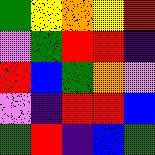[["green", "yellow", "orange", "yellow", "red"], ["violet", "green", "red", "red", "indigo"], ["red", "blue", "green", "orange", "violet"], ["violet", "indigo", "red", "red", "blue"], ["green", "red", "indigo", "blue", "green"]]